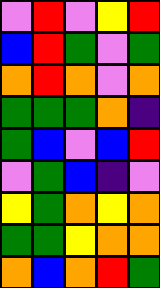[["violet", "red", "violet", "yellow", "red"], ["blue", "red", "green", "violet", "green"], ["orange", "red", "orange", "violet", "orange"], ["green", "green", "green", "orange", "indigo"], ["green", "blue", "violet", "blue", "red"], ["violet", "green", "blue", "indigo", "violet"], ["yellow", "green", "orange", "yellow", "orange"], ["green", "green", "yellow", "orange", "orange"], ["orange", "blue", "orange", "red", "green"]]